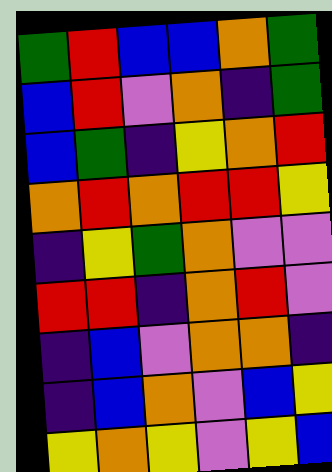[["green", "red", "blue", "blue", "orange", "green"], ["blue", "red", "violet", "orange", "indigo", "green"], ["blue", "green", "indigo", "yellow", "orange", "red"], ["orange", "red", "orange", "red", "red", "yellow"], ["indigo", "yellow", "green", "orange", "violet", "violet"], ["red", "red", "indigo", "orange", "red", "violet"], ["indigo", "blue", "violet", "orange", "orange", "indigo"], ["indigo", "blue", "orange", "violet", "blue", "yellow"], ["yellow", "orange", "yellow", "violet", "yellow", "blue"]]